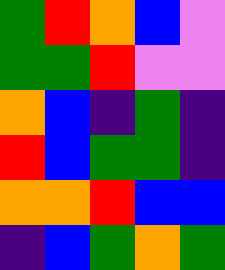[["green", "red", "orange", "blue", "violet"], ["green", "green", "red", "violet", "violet"], ["orange", "blue", "indigo", "green", "indigo"], ["red", "blue", "green", "green", "indigo"], ["orange", "orange", "red", "blue", "blue"], ["indigo", "blue", "green", "orange", "green"]]